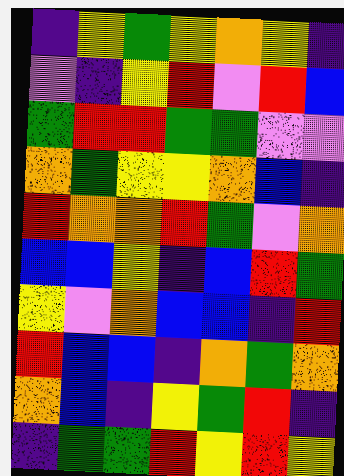[["indigo", "yellow", "green", "yellow", "orange", "yellow", "indigo"], ["violet", "indigo", "yellow", "red", "violet", "red", "blue"], ["green", "red", "red", "green", "green", "violet", "violet"], ["orange", "green", "yellow", "yellow", "orange", "blue", "indigo"], ["red", "orange", "orange", "red", "green", "violet", "orange"], ["blue", "blue", "yellow", "indigo", "blue", "red", "green"], ["yellow", "violet", "orange", "blue", "blue", "indigo", "red"], ["red", "blue", "blue", "indigo", "orange", "green", "orange"], ["orange", "blue", "indigo", "yellow", "green", "red", "indigo"], ["indigo", "green", "green", "red", "yellow", "red", "yellow"]]